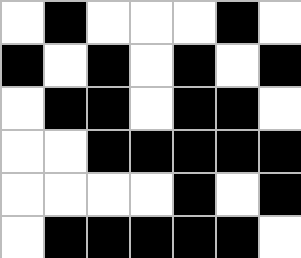[["white", "black", "white", "white", "white", "black", "white"], ["black", "white", "black", "white", "black", "white", "black"], ["white", "black", "black", "white", "black", "black", "white"], ["white", "white", "black", "black", "black", "black", "black"], ["white", "white", "white", "white", "black", "white", "black"], ["white", "black", "black", "black", "black", "black", "white"]]